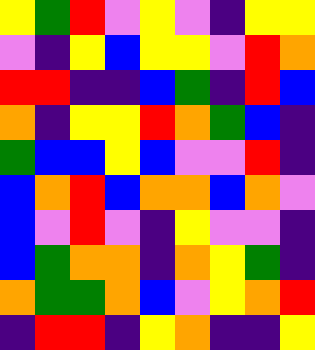[["yellow", "green", "red", "violet", "yellow", "violet", "indigo", "yellow", "yellow"], ["violet", "indigo", "yellow", "blue", "yellow", "yellow", "violet", "red", "orange"], ["red", "red", "indigo", "indigo", "blue", "green", "indigo", "red", "blue"], ["orange", "indigo", "yellow", "yellow", "red", "orange", "green", "blue", "indigo"], ["green", "blue", "blue", "yellow", "blue", "violet", "violet", "red", "indigo"], ["blue", "orange", "red", "blue", "orange", "orange", "blue", "orange", "violet"], ["blue", "violet", "red", "violet", "indigo", "yellow", "violet", "violet", "indigo"], ["blue", "green", "orange", "orange", "indigo", "orange", "yellow", "green", "indigo"], ["orange", "green", "green", "orange", "blue", "violet", "yellow", "orange", "red"], ["indigo", "red", "red", "indigo", "yellow", "orange", "indigo", "indigo", "yellow"]]